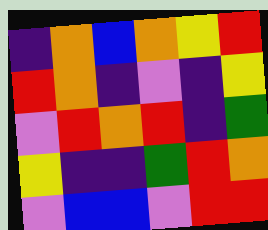[["indigo", "orange", "blue", "orange", "yellow", "red"], ["red", "orange", "indigo", "violet", "indigo", "yellow"], ["violet", "red", "orange", "red", "indigo", "green"], ["yellow", "indigo", "indigo", "green", "red", "orange"], ["violet", "blue", "blue", "violet", "red", "red"]]